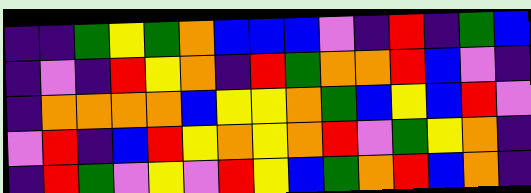[["indigo", "indigo", "green", "yellow", "green", "orange", "blue", "blue", "blue", "violet", "indigo", "red", "indigo", "green", "blue"], ["indigo", "violet", "indigo", "red", "yellow", "orange", "indigo", "red", "green", "orange", "orange", "red", "blue", "violet", "indigo"], ["indigo", "orange", "orange", "orange", "orange", "blue", "yellow", "yellow", "orange", "green", "blue", "yellow", "blue", "red", "violet"], ["violet", "red", "indigo", "blue", "red", "yellow", "orange", "yellow", "orange", "red", "violet", "green", "yellow", "orange", "indigo"], ["indigo", "red", "green", "violet", "yellow", "violet", "red", "yellow", "blue", "green", "orange", "red", "blue", "orange", "indigo"]]